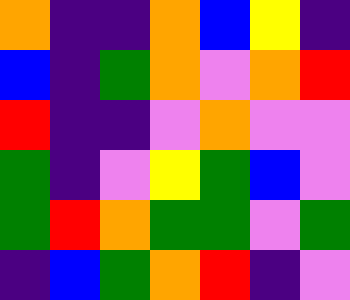[["orange", "indigo", "indigo", "orange", "blue", "yellow", "indigo"], ["blue", "indigo", "green", "orange", "violet", "orange", "red"], ["red", "indigo", "indigo", "violet", "orange", "violet", "violet"], ["green", "indigo", "violet", "yellow", "green", "blue", "violet"], ["green", "red", "orange", "green", "green", "violet", "green"], ["indigo", "blue", "green", "orange", "red", "indigo", "violet"]]